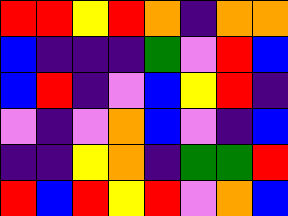[["red", "red", "yellow", "red", "orange", "indigo", "orange", "orange"], ["blue", "indigo", "indigo", "indigo", "green", "violet", "red", "blue"], ["blue", "red", "indigo", "violet", "blue", "yellow", "red", "indigo"], ["violet", "indigo", "violet", "orange", "blue", "violet", "indigo", "blue"], ["indigo", "indigo", "yellow", "orange", "indigo", "green", "green", "red"], ["red", "blue", "red", "yellow", "red", "violet", "orange", "blue"]]